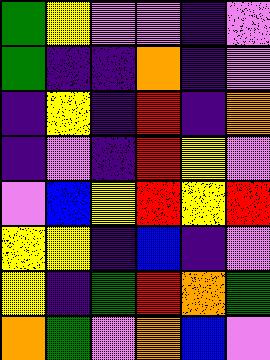[["green", "yellow", "violet", "violet", "indigo", "violet"], ["green", "indigo", "indigo", "orange", "indigo", "violet"], ["indigo", "yellow", "indigo", "red", "indigo", "orange"], ["indigo", "violet", "indigo", "red", "yellow", "violet"], ["violet", "blue", "yellow", "red", "yellow", "red"], ["yellow", "yellow", "indigo", "blue", "indigo", "violet"], ["yellow", "indigo", "green", "red", "orange", "green"], ["orange", "green", "violet", "orange", "blue", "violet"]]